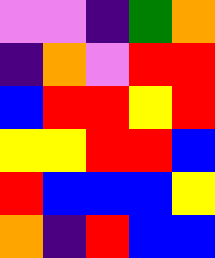[["violet", "violet", "indigo", "green", "orange"], ["indigo", "orange", "violet", "red", "red"], ["blue", "red", "red", "yellow", "red"], ["yellow", "yellow", "red", "red", "blue"], ["red", "blue", "blue", "blue", "yellow"], ["orange", "indigo", "red", "blue", "blue"]]